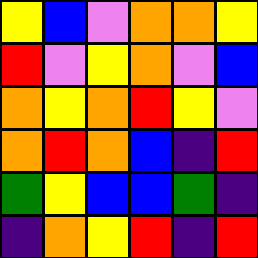[["yellow", "blue", "violet", "orange", "orange", "yellow"], ["red", "violet", "yellow", "orange", "violet", "blue"], ["orange", "yellow", "orange", "red", "yellow", "violet"], ["orange", "red", "orange", "blue", "indigo", "red"], ["green", "yellow", "blue", "blue", "green", "indigo"], ["indigo", "orange", "yellow", "red", "indigo", "red"]]